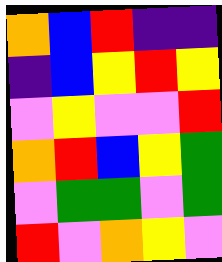[["orange", "blue", "red", "indigo", "indigo"], ["indigo", "blue", "yellow", "red", "yellow"], ["violet", "yellow", "violet", "violet", "red"], ["orange", "red", "blue", "yellow", "green"], ["violet", "green", "green", "violet", "green"], ["red", "violet", "orange", "yellow", "violet"]]